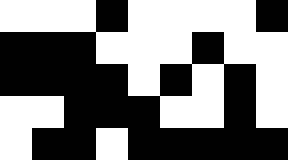[["white", "white", "white", "black", "white", "white", "white", "white", "black"], ["black", "black", "black", "white", "white", "white", "black", "white", "white"], ["black", "black", "black", "black", "white", "black", "white", "black", "white"], ["white", "white", "black", "black", "black", "white", "white", "black", "white"], ["white", "black", "black", "white", "black", "black", "black", "black", "black"]]